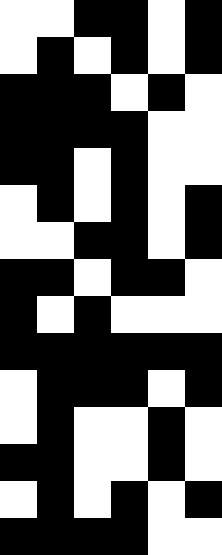[["white", "white", "black", "black", "white", "black"], ["white", "black", "white", "black", "white", "black"], ["black", "black", "black", "white", "black", "white"], ["black", "black", "black", "black", "white", "white"], ["black", "black", "white", "black", "white", "white"], ["white", "black", "white", "black", "white", "black"], ["white", "white", "black", "black", "white", "black"], ["black", "black", "white", "black", "black", "white"], ["black", "white", "black", "white", "white", "white"], ["black", "black", "black", "black", "black", "black"], ["white", "black", "black", "black", "white", "black"], ["white", "black", "white", "white", "black", "white"], ["black", "black", "white", "white", "black", "white"], ["white", "black", "white", "black", "white", "black"], ["black", "black", "black", "black", "white", "white"]]